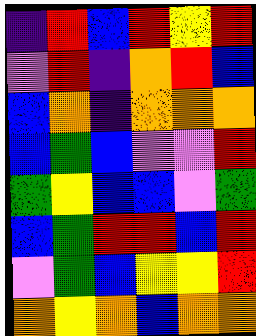[["indigo", "red", "blue", "red", "yellow", "red"], ["violet", "red", "indigo", "orange", "red", "blue"], ["blue", "orange", "indigo", "orange", "orange", "orange"], ["blue", "green", "blue", "violet", "violet", "red"], ["green", "yellow", "blue", "blue", "violet", "green"], ["blue", "green", "red", "red", "blue", "red"], ["violet", "green", "blue", "yellow", "yellow", "red"], ["orange", "yellow", "orange", "blue", "orange", "orange"]]